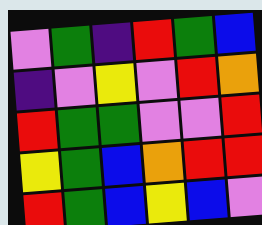[["violet", "green", "indigo", "red", "green", "blue"], ["indigo", "violet", "yellow", "violet", "red", "orange"], ["red", "green", "green", "violet", "violet", "red"], ["yellow", "green", "blue", "orange", "red", "red"], ["red", "green", "blue", "yellow", "blue", "violet"]]